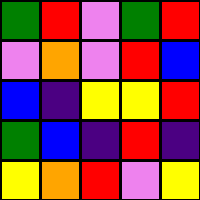[["green", "red", "violet", "green", "red"], ["violet", "orange", "violet", "red", "blue"], ["blue", "indigo", "yellow", "yellow", "red"], ["green", "blue", "indigo", "red", "indigo"], ["yellow", "orange", "red", "violet", "yellow"]]